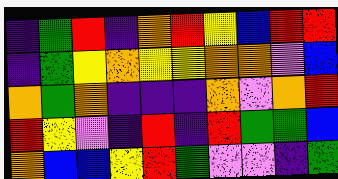[["indigo", "green", "red", "indigo", "orange", "red", "yellow", "blue", "red", "red"], ["indigo", "green", "yellow", "orange", "yellow", "yellow", "orange", "orange", "violet", "blue"], ["orange", "green", "orange", "indigo", "indigo", "indigo", "orange", "violet", "orange", "red"], ["red", "yellow", "violet", "indigo", "red", "indigo", "red", "green", "green", "blue"], ["orange", "blue", "blue", "yellow", "red", "green", "violet", "violet", "indigo", "green"]]